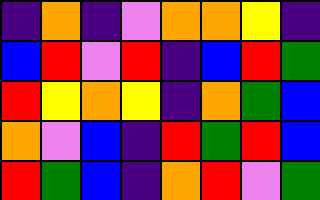[["indigo", "orange", "indigo", "violet", "orange", "orange", "yellow", "indigo"], ["blue", "red", "violet", "red", "indigo", "blue", "red", "green"], ["red", "yellow", "orange", "yellow", "indigo", "orange", "green", "blue"], ["orange", "violet", "blue", "indigo", "red", "green", "red", "blue"], ["red", "green", "blue", "indigo", "orange", "red", "violet", "green"]]